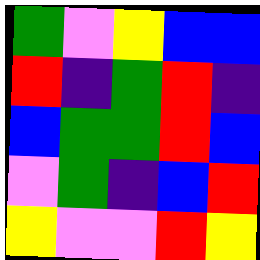[["green", "violet", "yellow", "blue", "blue"], ["red", "indigo", "green", "red", "indigo"], ["blue", "green", "green", "red", "blue"], ["violet", "green", "indigo", "blue", "red"], ["yellow", "violet", "violet", "red", "yellow"]]